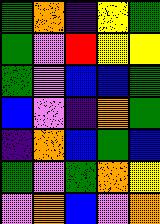[["green", "orange", "indigo", "yellow", "green"], ["green", "violet", "red", "yellow", "yellow"], ["green", "violet", "blue", "blue", "green"], ["blue", "violet", "indigo", "orange", "green"], ["indigo", "orange", "blue", "green", "blue"], ["green", "violet", "green", "orange", "yellow"], ["violet", "orange", "blue", "violet", "orange"]]